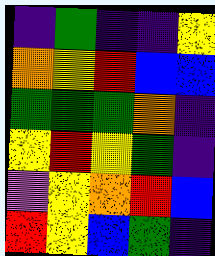[["indigo", "green", "indigo", "indigo", "yellow"], ["orange", "yellow", "red", "blue", "blue"], ["green", "green", "green", "orange", "indigo"], ["yellow", "red", "yellow", "green", "indigo"], ["violet", "yellow", "orange", "red", "blue"], ["red", "yellow", "blue", "green", "indigo"]]